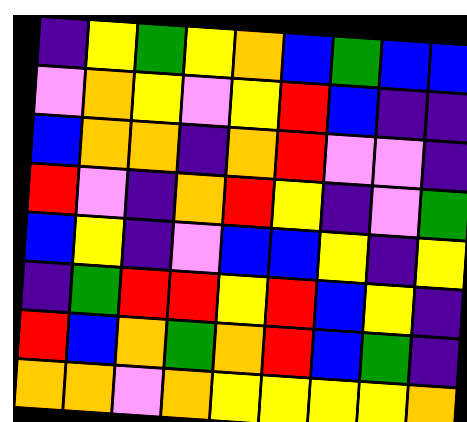[["indigo", "yellow", "green", "yellow", "orange", "blue", "green", "blue", "blue"], ["violet", "orange", "yellow", "violet", "yellow", "red", "blue", "indigo", "indigo"], ["blue", "orange", "orange", "indigo", "orange", "red", "violet", "violet", "indigo"], ["red", "violet", "indigo", "orange", "red", "yellow", "indigo", "violet", "green"], ["blue", "yellow", "indigo", "violet", "blue", "blue", "yellow", "indigo", "yellow"], ["indigo", "green", "red", "red", "yellow", "red", "blue", "yellow", "indigo"], ["red", "blue", "orange", "green", "orange", "red", "blue", "green", "indigo"], ["orange", "orange", "violet", "orange", "yellow", "yellow", "yellow", "yellow", "orange"]]